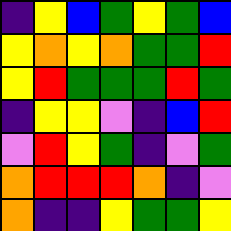[["indigo", "yellow", "blue", "green", "yellow", "green", "blue"], ["yellow", "orange", "yellow", "orange", "green", "green", "red"], ["yellow", "red", "green", "green", "green", "red", "green"], ["indigo", "yellow", "yellow", "violet", "indigo", "blue", "red"], ["violet", "red", "yellow", "green", "indigo", "violet", "green"], ["orange", "red", "red", "red", "orange", "indigo", "violet"], ["orange", "indigo", "indigo", "yellow", "green", "green", "yellow"]]